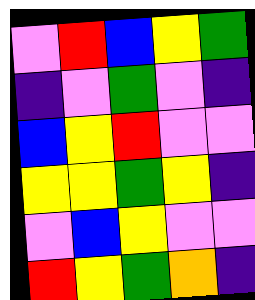[["violet", "red", "blue", "yellow", "green"], ["indigo", "violet", "green", "violet", "indigo"], ["blue", "yellow", "red", "violet", "violet"], ["yellow", "yellow", "green", "yellow", "indigo"], ["violet", "blue", "yellow", "violet", "violet"], ["red", "yellow", "green", "orange", "indigo"]]